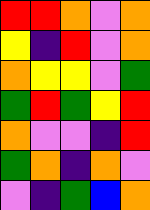[["red", "red", "orange", "violet", "orange"], ["yellow", "indigo", "red", "violet", "orange"], ["orange", "yellow", "yellow", "violet", "green"], ["green", "red", "green", "yellow", "red"], ["orange", "violet", "violet", "indigo", "red"], ["green", "orange", "indigo", "orange", "violet"], ["violet", "indigo", "green", "blue", "orange"]]